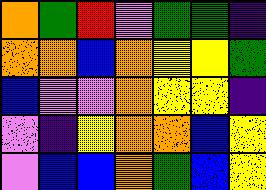[["orange", "green", "red", "violet", "green", "green", "indigo"], ["orange", "orange", "blue", "orange", "yellow", "yellow", "green"], ["blue", "violet", "violet", "orange", "yellow", "yellow", "indigo"], ["violet", "indigo", "yellow", "orange", "orange", "blue", "yellow"], ["violet", "blue", "blue", "orange", "green", "blue", "yellow"]]